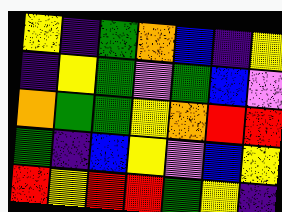[["yellow", "indigo", "green", "orange", "blue", "indigo", "yellow"], ["indigo", "yellow", "green", "violet", "green", "blue", "violet"], ["orange", "green", "green", "yellow", "orange", "red", "red"], ["green", "indigo", "blue", "yellow", "violet", "blue", "yellow"], ["red", "yellow", "red", "red", "green", "yellow", "indigo"]]